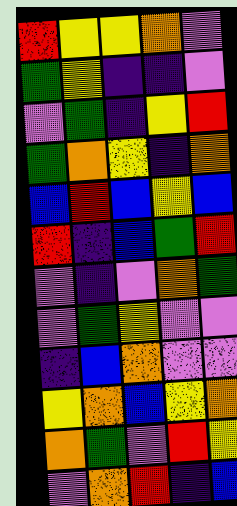[["red", "yellow", "yellow", "orange", "violet"], ["green", "yellow", "indigo", "indigo", "violet"], ["violet", "green", "indigo", "yellow", "red"], ["green", "orange", "yellow", "indigo", "orange"], ["blue", "red", "blue", "yellow", "blue"], ["red", "indigo", "blue", "green", "red"], ["violet", "indigo", "violet", "orange", "green"], ["violet", "green", "yellow", "violet", "violet"], ["indigo", "blue", "orange", "violet", "violet"], ["yellow", "orange", "blue", "yellow", "orange"], ["orange", "green", "violet", "red", "yellow"], ["violet", "orange", "red", "indigo", "blue"]]